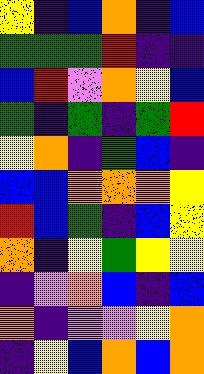[["yellow", "indigo", "blue", "orange", "indigo", "blue"], ["green", "green", "green", "red", "indigo", "indigo"], ["blue", "red", "violet", "orange", "yellow", "blue"], ["green", "indigo", "green", "indigo", "green", "red"], ["yellow", "orange", "indigo", "green", "blue", "indigo"], ["blue", "blue", "orange", "orange", "orange", "yellow"], ["red", "blue", "green", "indigo", "blue", "yellow"], ["orange", "indigo", "yellow", "green", "yellow", "yellow"], ["indigo", "violet", "orange", "blue", "indigo", "blue"], ["orange", "indigo", "violet", "violet", "yellow", "orange"], ["indigo", "yellow", "blue", "orange", "blue", "orange"]]